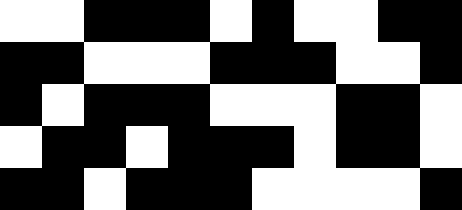[["white", "white", "black", "black", "black", "white", "black", "white", "white", "black", "black"], ["black", "black", "white", "white", "white", "black", "black", "black", "white", "white", "black"], ["black", "white", "black", "black", "black", "white", "white", "white", "black", "black", "white"], ["white", "black", "black", "white", "black", "black", "black", "white", "black", "black", "white"], ["black", "black", "white", "black", "black", "black", "white", "white", "white", "white", "black"]]